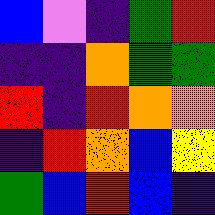[["blue", "violet", "indigo", "green", "red"], ["indigo", "indigo", "orange", "green", "green"], ["red", "indigo", "red", "orange", "orange"], ["indigo", "red", "orange", "blue", "yellow"], ["green", "blue", "red", "blue", "indigo"]]